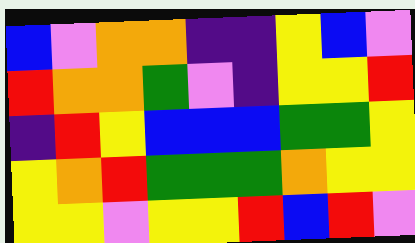[["blue", "violet", "orange", "orange", "indigo", "indigo", "yellow", "blue", "violet"], ["red", "orange", "orange", "green", "violet", "indigo", "yellow", "yellow", "red"], ["indigo", "red", "yellow", "blue", "blue", "blue", "green", "green", "yellow"], ["yellow", "orange", "red", "green", "green", "green", "orange", "yellow", "yellow"], ["yellow", "yellow", "violet", "yellow", "yellow", "red", "blue", "red", "violet"]]